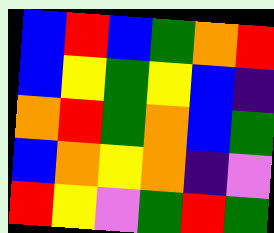[["blue", "red", "blue", "green", "orange", "red"], ["blue", "yellow", "green", "yellow", "blue", "indigo"], ["orange", "red", "green", "orange", "blue", "green"], ["blue", "orange", "yellow", "orange", "indigo", "violet"], ["red", "yellow", "violet", "green", "red", "green"]]